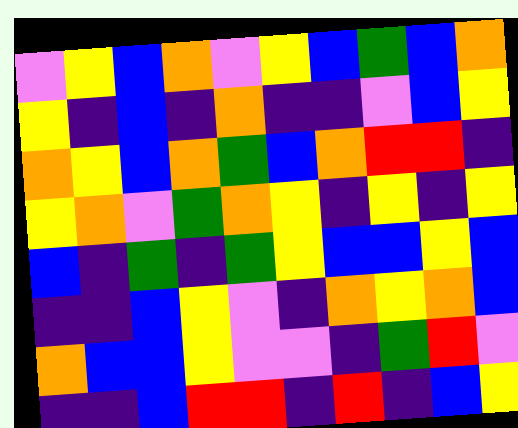[["violet", "yellow", "blue", "orange", "violet", "yellow", "blue", "green", "blue", "orange"], ["yellow", "indigo", "blue", "indigo", "orange", "indigo", "indigo", "violet", "blue", "yellow"], ["orange", "yellow", "blue", "orange", "green", "blue", "orange", "red", "red", "indigo"], ["yellow", "orange", "violet", "green", "orange", "yellow", "indigo", "yellow", "indigo", "yellow"], ["blue", "indigo", "green", "indigo", "green", "yellow", "blue", "blue", "yellow", "blue"], ["indigo", "indigo", "blue", "yellow", "violet", "indigo", "orange", "yellow", "orange", "blue"], ["orange", "blue", "blue", "yellow", "violet", "violet", "indigo", "green", "red", "violet"], ["indigo", "indigo", "blue", "red", "red", "indigo", "red", "indigo", "blue", "yellow"]]